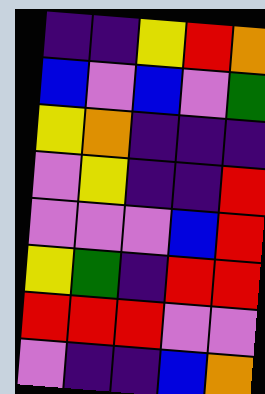[["indigo", "indigo", "yellow", "red", "orange"], ["blue", "violet", "blue", "violet", "green"], ["yellow", "orange", "indigo", "indigo", "indigo"], ["violet", "yellow", "indigo", "indigo", "red"], ["violet", "violet", "violet", "blue", "red"], ["yellow", "green", "indigo", "red", "red"], ["red", "red", "red", "violet", "violet"], ["violet", "indigo", "indigo", "blue", "orange"]]